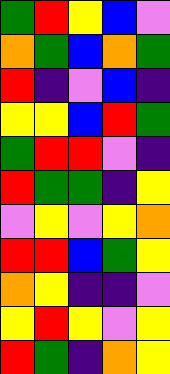[["green", "red", "yellow", "blue", "violet"], ["orange", "green", "blue", "orange", "green"], ["red", "indigo", "violet", "blue", "indigo"], ["yellow", "yellow", "blue", "red", "green"], ["green", "red", "red", "violet", "indigo"], ["red", "green", "green", "indigo", "yellow"], ["violet", "yellow", "violet", "yellow", "orange"], ["red", "red", "blue", "green", "yellow"], ["orange", "yellow", "indigo", "indigo", "violet"], ["yellow", "red", "yellow", "violet", "yellow"], ["red", "green", "indigo", "orange", "yellow"]]